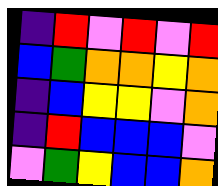[["indigo", "red", "violet", "red", "violet", "red"], ["blue", "green", "orange", "orange", "yellow", "orange"], ["indigo", "blue", "yellow", "yellow", "violet", "orange"], ["indigo", "red", "blue", "blue", "blue", "violet"], ["violet", "green", "yellow", "blue", "blue", "orange"]]